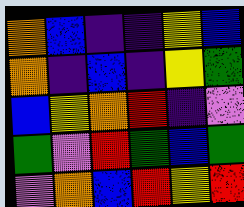[["orange", "blue", "indigo", "indigo", "yellow", "blue"], ["orange", "indigo", "blue", "indigo", "yellow", "green"], ["blue", "yellow", "orange", "red", "indigo", "violet"], ["green", "violet", "red", "green", "blue", "green"], ["violet", "orange", "blue", "red", "yellow", "red"]]